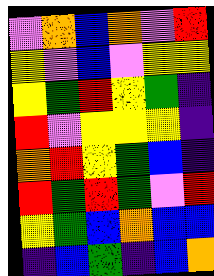[["violet", "orange", "blue", "orange", "violet", "red"], ["yellow", "violet", "blue", "violet", "yellow", "yellow"], ["yellow", "green", "red", "yellow", "green", "indigo"], ["red", "violet", "yellow", "yellow", "yellow", "indigo"], ["orange", "red", "yellow", "green", "blue", "indigo"], ["red", "green", "red", "green", "violet", "red"], ["yellow", "green", "blue", "orange", "blue", "blue"], ["indigo", "blue", "green", "indigo", "blue", "orange"]]